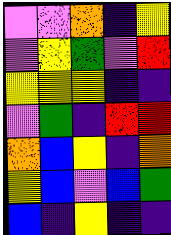[["violet", "violet", "orange", "indigo", "yellow"], ["violet", "yellow", "green", "violet", "red"], ["yellow", "yellow", "yellow", "indigo", "indigo"], ["violet", "green", "indigo", "red", "red"], ["orange", "blue", "yellow", "indigo", "orange"], ["yellow", "blue", "violet", "blue", "green"], ["blue", "indigo", "yellow", "indigo", "indigo"]]